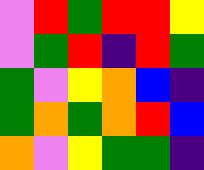[["violet", "red", "green", "red", "red", "yellow"], ["violet", "green", "red", "indigo", "red", "green"], ["green", "violet", "yellow", "orange", "blue", "indigo"], ["green", "orange", "green", "orange", "red", "blue"], ["orange", "violet", "yellow", "green", "green", "indigo"]]